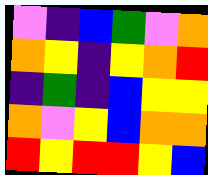[["violet", "indigo", "blue", "green", "violet", "orange"], ["orange", "yellow", "indigo", "yellow", "orange", "red"], ["indigo", "green", "indigo", "blue", "yellow", "yellow"], ["orange", "violet", "yellow", "blue", "orange", "orange"], ["red", "yellow", "red", "red", "yellow", "blue"]]